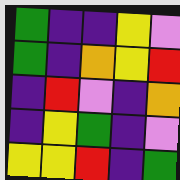[["green", "indigo", "indigo", "yellow", "violet"], ["green", "indigo", "orange", "yellow", "red"], ["indigo", "red", "violet", "indigo", "orange"], ["indigo", "yellow", "green", "indigo", "violet"], ["yellow", "yellow", "red", "indigo", "green"]]